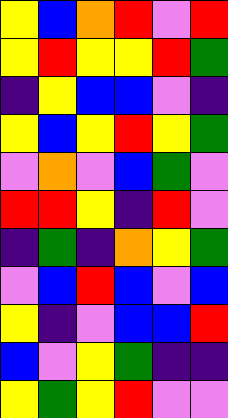[["yellow", "blue", "orange", "red", "violet", "red"], ["yellow", "red", "yellow", "yellow", "red", "green"], ["indigo", "yellow", "blue", "blue", "violet", "indigo"], ["yellow", "blue", "yellow", "red", "yellow", "green"], ["violet", "orange", "violet", "blue", "green", "violet"], ["red", "red", "yellow", "indigo", "red", "violet"], ["indigo", "green", "indigo", "orange", "yellow", "green"], ["violet", "blue", "red", "blue", "violet", "blue"], ["yellow", "indigo", "violet", "blue", "blue", "red"], ["blue", "violet", "yellow", "green", "indigo", "indigo"], ["yellow", "green", "yellow", "red", "violet", "violet"]]